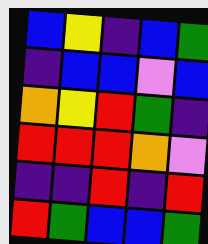[["blue", "yellow", "indigo", "blue", "green"], ["indigo", "blue", "blue", "violet", "blue"], ["orange", "yellow", "red", "green", "indigo"], ["red", "red", "red", "orange", "violet"], ["indigo", "indigo", "red", "indigo", "red"], ["red", "green", "blue", "blue", "green"]]